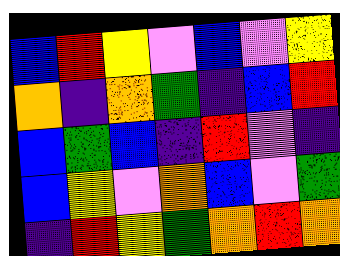[["blue", "red", "yellow", "violet", "blue", "violet", "yellow"], ["orange", "indigo", "orange", "green", "indigo", "blue", "red"], ["blue", "green", "blue", "indigo", "red", "violet", "indigo"], ["blue", "yellow", "violet", "orange", "blue", "violet", "green"], ["indigo", "red", "yellow", "green", "orange", "red", "orange"]]